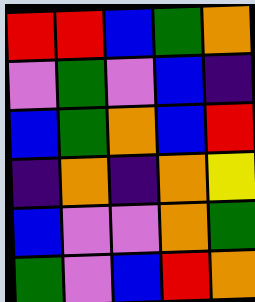[["red", "red", "blue", "green", "orange"], ["violet", "green", "violet", "blue", "indigo"], ["blue", "green", "orange", "blue", "red"], ["indigo", "orange", "indigo", "orange", "yellow"], ["blue", "violet", "violet", "orange", "green"], ["green", "violet", "blue", "red", "orange"]]